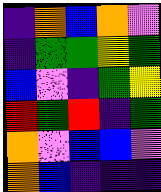[["indigo", "orange", "blue", "orange", "violet"], ["indigo", "green", "green", "yellow", "green"], ["blue", "violet", "indigo", "green", "yellow"], ["red", "green", "red", "indigo", "green"], ["orange", "violet", "blue", "blue", "violet"], ["orange", "blue", "indigo", "indigo", "indigo"]]